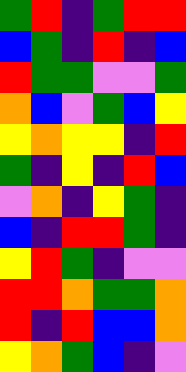[["green", "red", "indigo", "green", "red", "red"], ["blue", "green", "indigo", "red", "indigo", "blue"], ["red", "green", "green", "violet", "violet", "green"], ["orange", "blue", "violet", "green", "blue", "yellow"], ["yellow", "orange", "yellow", "yellow", "indigo", "red"], ["green", "indigo", "yellow", "indigo", "red", "blue"], ["violet", "orange", "indigo", "yellow", "green", "indigo"], ["blue", "indigo", "red", "red", "green", "indigo"], ["yellow", "red", "green", "indigo", "violet", "violet"], ["red", "red", "orange", "green", "green", "orange"], ["red", "indigo", "red", "blue", "blue", "orange"], ["yellow", "orange", "green", "blue", "indigo", "violet"]]